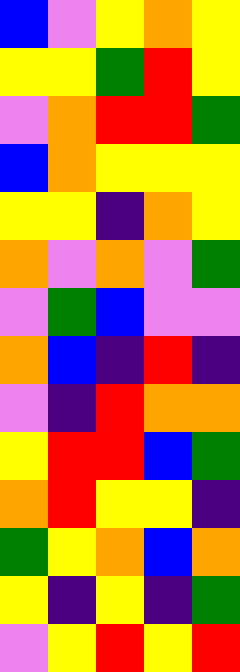[["blue", "violet", "yellow", "orange", "yellow"], ["yellow", "yellow", "green", "red", "yellow"], ["violet", "orange", "red", "red", "green"], ["blue", "orange", "yellow", "yellow", "yellow"], ["yellow", "yellow", "indigo", "orange", "yellow"], ["orange", "violet", "orange", "violet", "green"], ["violet", "green", "blue", "violet", "violet"], ["orange", "blue", "indigo", "red", "indigo"], ["violet", "indigo", "red", "orange", "orange"], ["yellow", "red", "red", "blue", "green"], ["orange", "red", "yellow", "yellow", "indigo"], ["green", "yellow", "orange", "blue", "orange"], ["yellow", "indigo", "yellow", "indigo", "green"], ["violet", "yellow", "red", "yellow", "red"]]